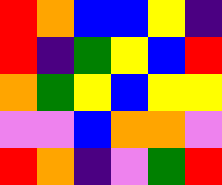[["red", "orange", "blue", "blue", "yellow", "indigo"], ["red", "indigo", "green", "yellow", "blue", "red"], ["orange", "green", "yellow", "blue", "yellow", "yellow"], ["violet", "violet", "blue", "orange", "orange", "violet"], ["red", "orange", "indigo", "violet", "green", "red"]]